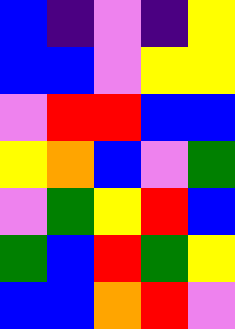[["blue", "indigo", "violet", "indigo", "yellow"], ["blue", "blue", "violet", "yellow", "yellow"], ["violet", "red", "red", "blue", "blue"], ["yellow", "orange", "blue", "violet", "green"], ["violet", "green", "yellow", "red", "blue"], ["green", "blue", "red", "green", "yellow"], ["blue", "blue", "orange", "red", "violet"]]